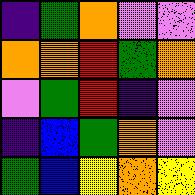[["indigo", "green", "orange", "violet", "violet"], ["orange", "orange", "red", "green", "orange"], ["violet", "green", "red", "indigo", "violet"], ["indigo", "blue", "green", "orange", "violet"], ["green", "blue", "yellow", "orange", "yellow"]]